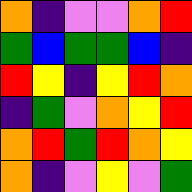[["orange", "indigo", "violet", "violet", "orange", "red"], ["green", "blue", "green", "green", "blue", "indigo"], ["red", "yellow", "indigo", "yellow", "red", "orange"], ["indigo", "green", "violet", "orange", "yellow", "red"], ["orange", "red", "green", "red", "orange", "yellow"], ["orange", "indigo", "violet", "yellow", "violet", "green"]]